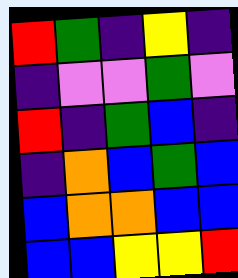[["red", "green", "indigo", "yellow", "indigo"], ["indigo", "violet", "violet", "green", "violet"], ["red", "indigo", "green", "blue", "indigo"], ["indigo", "orange", "blue", "green", "blue"], ["blue", "orange", "orange", "blue", "blue"], ["blue", "blue", "yellow", "yellow", "red"]]